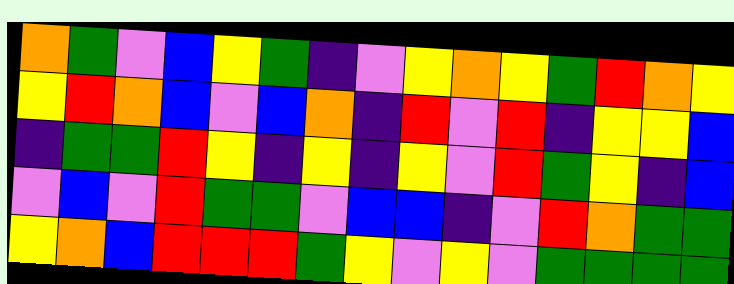[["orange", "green", "violet", "blue", "yellow", "green", "indigo", "violet", "yellow", "orange", "yellow", "green", "red", "orange", "yellow"], ["yellow", "red", "orange", "blue", "violet", "blue", "orange", "indigo", "red", "violet", "red", "indigo", "yellow", "yellow", "blue"], ["indigo", "green", "green", "red", "yellow", "indigo", "yellow", "indigo", "yellow", "violet", "red", "green", "yellow", "indigo", "blue"], ["violet", "blue", "violet", "red", "green", "green", "violet", "blue", "blue", "indigo", "violet", "red", "orange", "green", "green"], ["yellow", "orange", "blue", "red", "red", "red", "green", "yellow", "violet", "yellow", "violet", "green", "green", "green", "green"]]